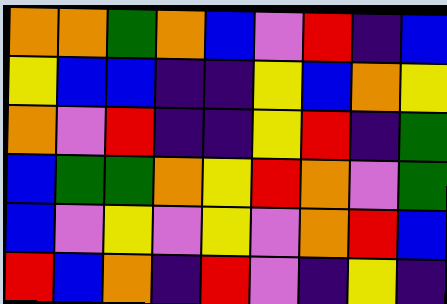[["orange", "orange", "green", "orange", "blue", "violet", "red", "indigo", "blue"], ["yellow", "blue", "blue", "indigo", "indigo", "yellow", "blue", "orange", "yellow"], ["orange", "violet", "red", "indigo", "indigo", "yellow", "red", "indigo", "green"], ["blue", "green", "green", "orange", "yellow", "red", "orange", "violet", "green"], ["blue", "violet", "yellow", "violet", "yellow", "violet", "orange", "red", "blue"], ["red", "blue", "orange", "indigo", "red", "violet", "indigo", "yellow", "indigo"]]